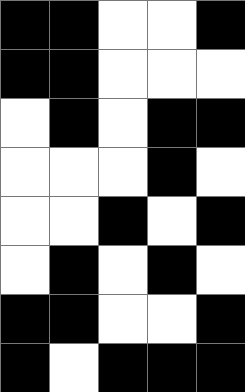[["black", "black", "white", "white", "black"], ["black", "black", "white", "white", "white"], ["white", "black", "white", "black", "black"], ["white", "white", "white", "black", "white"], ["white", "white", "black", "white", "black"], ["white", "black", "white", "black", "white"], ["black", "black", "white", "white", "black"], ["black", "white", "black", "black", "black"]]